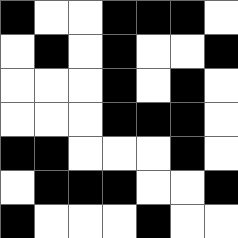[["black", "white", "white", "black", "black", "black", "white"], ["white", "black", "white", "black", "white", "white", "black"], ["white", "white", "white", "black", "white", "black", "white"], ["white", "white", "white", "black", "black", "black", "white"], ["black", "black", "white", "white", "white", "black", "white"], ["white", "black", "black", "black", "white", "white", "black"], ["black", "white", "white", "white", "black", "white", "white"]]